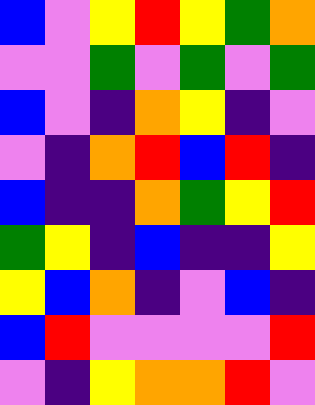[["blue", "violet", "yellow", "red", "yellow", "green", "orange"], ["violet", "violet", "green", "violet", "green", "violet", "green"], ["blue", "violet", "indigo", "orange", "yellow", "indigo", "violet"], ["violet", "indigo", "orange", "red", "blue", "red", "indigo"], ["blue", "indigo", "indigo", "orange", "green", "yellow", "red"], ["green", "yellow", "indigo", "blue", "indigo", "indigo", "yellow"], ["yellow", "blue", "orange", "indigo", "violet", "blue", "indigo"], ["blue", "red", "violet", "violet", "violet", "violet", "red"], ["violet", "indigo", "yellow", "orange", "orange", "red", "violet"]]